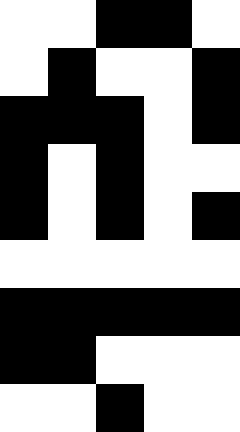[["white", "white", "black", "black", "white"], ["white", "black", "white", "white", "black"], ["black", "black", "black", "white", "black"], ["black", "white", "black", "white", "white"], ["black", "white", "black", "white", "black"], ["white", "white", "white", "white", "white"], ["black", "black", "black", "black", "black"], ["black", "black", "white", "white", "white"], ["white", "white", "black", "white", "white"]]